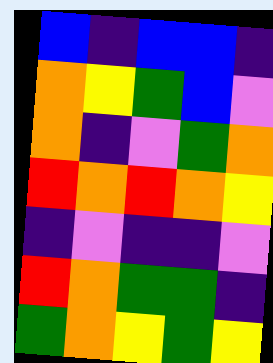[["blue", "indigo", "blue", "blue", "indigo"], ["orange", "yellow", "green", "blue", "violet"], ["orange", "indigo", "violet", "green", "orange"], ["red", "orange", "red", "orange", "yellow"], ["indigo", "violet", "indigo", "indigo", "violet"], ["red", "orange", "green", "green", "indigo"], ["green", "orange", "yellow", "green", "yellow"]]